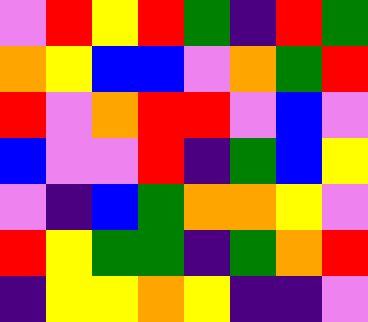[["violet", "red", "yellow", "red", "green", "indigo", "red", "green"], ["orange", "yellow", "blue", "blue", "violet", "orange", "green", "red"], ["red", "violet", "orange", "red", "red", "violet", "blue", "violet"], ["blue", "violet", "violet", "red", "indigo", "green", "blue", "yellow"], ["violet", "indigo", "blue", "green", "orange", "orange", "yellow", "violet"], ["red", "yellow", "green", "green", "indigo", "green", "orange", "red"], ["indigo", "yellow", "yellow", "orange", "yellow", "indigo", "indigo", "violet"]]